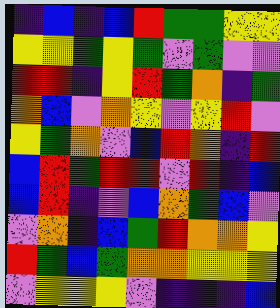[["indigo", "blue", "indigo", "blue", "red", "green", "green", "yellow", "yellow"], ["yellow", "yellow", "green", "yellow", "green", "violet", "green", "violet", "violet"], ["red", "red", "indigo", "yellow", "red", "green", "orange", "indigo", "green"], ["orange", "blue", "violet", "orange", "yellow", "violet", "yellow", "red", "violet"], ["yellow", "green", "orange", "violet", "blue", "red", "orange", "indigo", "red"], ["blue", "red", "green", "red", "red", "violet", "red", "indigo", "blue"], ["blue", "red", "indigo", "violet", "blue", "orange", "green", "blue", "violet"], ["violet", "orange", "indigo", "blue", "green", "red", "orange", "orange", "yellow"], ["red", "green", "blue", "green", "orange", "orange", "yellow", "yellow", "yellow"], ["violet", "yellow", "yellow", "yellow", "violet", "indigo", "indigo", "indigo", "blue"]]